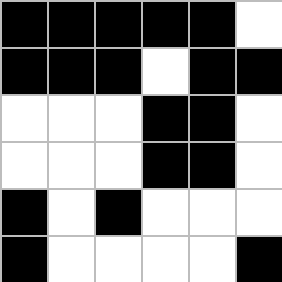[["black", "black", "black", "black", "black", "white"], ["black", "black", "black", "white", "black", "black"], ["white", "white", "white", "black", "black", "white"], ["white", "white", "white", "black", "black", "white"], ["black", "white", "black", "white", "white", "white"], ["black", "white", "white", "white", "white", "black"]]